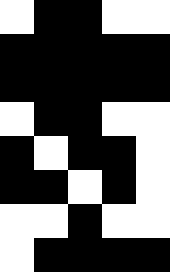[["white", "black", "black", "white", "white"], ["black", "black", "black", "black", "black"], ["black", "black", "black", "black", "black"], ["white", "black", "black", "white", "white"], ["black", "white", "black", "black", "white"], ["black", "black", "white", "black", "white"], ["white", "white", "black", "white", "white"], ["white", "black", "black", "black", "black"]]